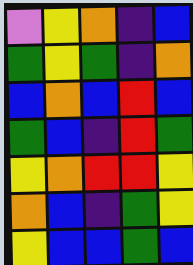[["violet", "yellow", "orange", "indigo", "blue"], ["green", "yellow", "green", "indigo", "orange"], ["blue", "orange", "blue", "red", "blue"], ["green", "blue", "indigo", "red", "green"], ["yellow", "orange", "red", "red", "yellow"], ["orange", "blue", "indigo", "green", "yellow"], ["yellow", "blue", "blue", "green", "blue"]]